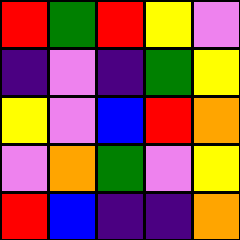[["red", "green", "red", "yellow", "violet"], ["indigo", "violet", "indigo", "green", "yellow"], ["yellow", "violet", "blue", "red", "orange"], ["violet", "orange", "green", "violet", "yellow"], ["red", "blue", "indigo", "indigo", "orange"]]